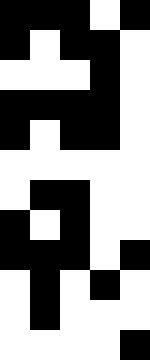[["black", "black", "black", "white", "black"], ["black", "white", "black", "black", "white"], ["white", "white", "white", "black", "white"], ["black", "black", "black", "black", "white"], ["black", "white", "black", "black", "white"], ["white", "white", "white", "white", "white"], ["white", "black", "black", "white", "white"], ["black", "white", "black", "white", "white"], ["black", "black", "black", "white", "black"], ["white", "black", "white", "black", "white"], ["white", "black", "white", "white", "white"], ["white", "white", "white", "white", "black"]]